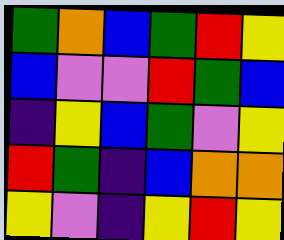[["green", "orange", "blue", "green", "red", "yellow"], ["blue", "violet", "violet", "red", "green", "blue"], ["indigo", "yellow", "blue", "green", "violet", "yellow"], ["red", "green", "indigo", "blue", "orange", "orange"], ["yellow", "violet", "indigo", "yellow", "red", "yellow"]]